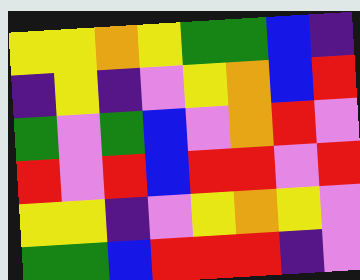[["yellow", "yellow", "orange", "yellow", "green", "green", "blue", "indigo"], ["indigo", "yellow", "indigo", "violet", "yellow", "orange", "blue", "red"], ["green", "violet", "green", "blue", "violet", "orange", "red", "violet"], ["red", "violet", "red", "blue", "red", "red", "violet", "red"], ["yellow", "yellow", "indigo", "violet", "yellow", "orange", "yellow", "violet"], ["green", "green", "blue", "red", "red", "red", "indigo", "violet"]]